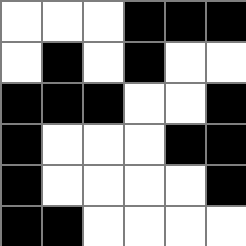[["white", "white", "white", "black", "black", "black"], ["white", "black", "white", "black", "white", "white"], ["black", "black", "black", "white", "white", "black"], ["black", "white", "white", "white", "black", "black"], ["black", "white", "white", "white", "white", "black"], ["black", "black", "white", "white", "white", "white"]]